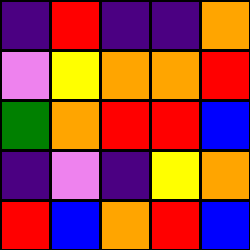[["indigo", "red", "indigo", "indigo", "orange"], ["violet", "yellow", "orange", "orange", "red"], ["green", "orange", "red", "red", "blue"], ["indigo", "violet", "indigo", "yellow", "orange"], ["red", "blue", "orange", "red", "blue"]]